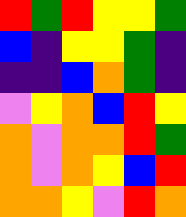[["red", "green", "red", "yellow", "yellow", "green"], ["blue", "indigo", "yellow", "yellow", "green", "indigo"], ["indigo", "indigo", "blue", "orange", "green", "indigo"], ["violet", "yellow", "orange", "blue", "red", "yellow"], ["orange", "violet", "orange", "orange", "red", "green"], ["orange", "violet", "orange", "yellow", "blue", "red"], ["orange", "orange", "yellow", "violet", "red", "orange"]]